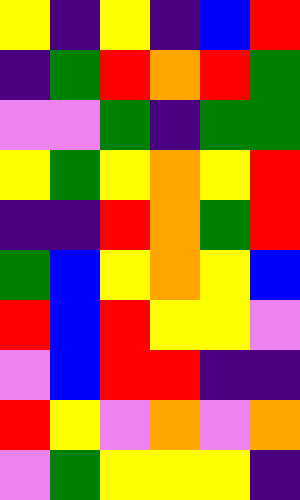[["yellow", "indigo", "yellow", "indigo", "blue", "red"], ["indigo", "green", "red", "orange", "red", "green"], ["violet", "violet", "green", "indigo", "green", "green"], ["yellow", "green", "yellow", "orange", "yellow", "red"], ["indigo", "indigo", "red", "orange", "green", "red"], ["green", "blue", "yellow", "orange", "yellow", "blue"], ["red", "blue", "red", "yellow", "yellow", "violet"], ["violet", "blue", "red", "red", "indigo", "indigo"], ["red", "yellow", "violet", "orange", "violet", "orange"], ["violet", "green", "yellow", "yellow", "yellow", "indigo"]]